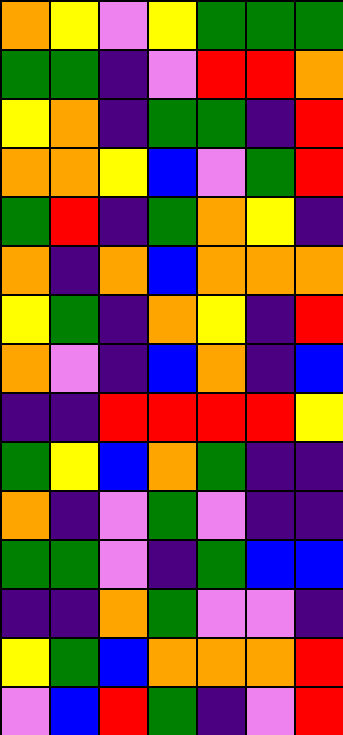[["orange", "yellow", "violet", "yellow", "green", "green", "green"], ["green", "green", "indigo", "violet", "red", "red", "orange"], ["yellow", "orange", "indigo", "green", "green", "indigo", "red"], ["orange", "orange", "yellow", "blue", "violet", "green", "red"], ["green", "red", "indigo", "green", "orange", "yellow", "indigo"], ["orange", "indigo", "orange", "blue", "orange", "orange", "orange"], ["yellow", "green", "indigo", "orange", "yellow", "indigo", "red"], ["orange", "violet", "indigo", "blue", "orange", "indigo", "blue"], ["indigo", "indigo", "red", "red", "red", "red", "yellow"], ["green", "yellow", "blue", "orange", "green", "indigo", "indigo"], ["orange", "indigo", "violet", "green", "violet", "indigo", "indigo"], ["green", "green", "violet", "indigo", "green", "blue", "blue"], ["indigo", "indigo", "orange", "green", "violet", "violet", "indigo"], ["yellow", "green", "blue", "orange", "orange", "orange", "red"], ["violet", "blue", "red", "green", "indigo", "violet", "red"]]